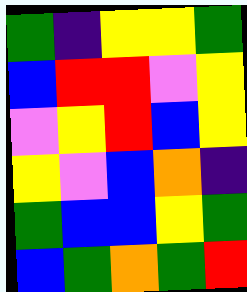[["green", "indigo", "yellow", "yellow", "green"], ["blue", "red", "red", "violet", "yellow"], ["violet", "yellow", "red", "blue", "yellow"], ["yellow", "violet", "blue", "orange", "indigo"], ["green", "blue", "blue", "yellow", "green"], ["blue", "green", "orange", "green", "red"]]